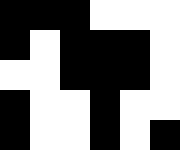[["black", "black", "black", "white", "white", "white"], ["black", "white", "black", "black", "black", "white"], ["white", "white", "black", "black", "black", "white"], ["black", "white", "white", "black", "white", "white"], ["black", "white", "white", "black", "white", "black"]]